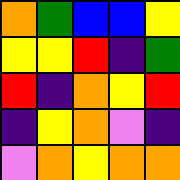[["orange", "green", "blue", "blue", "yellow"], ["yellow", "yellow", "red", "indigo", "green"], ["red", "indigo", "orange", "yellow", "red"], ["indigo", "yellow", "orange", "violet", "indigo"], ["violet", "orange", "yellow", "orange", "orange"]]